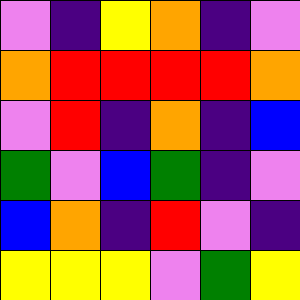[["violet", "indigo", "yellow", "orange", "indigo", "violet"], ["orange", "red", "red", "red", "red", "orange"], ["violet", "red", "indigo", "orange", "indigo", "blue"], ["green", "violet", "blue", "green", "indigo", "violet"], ["blue", "orange", "indigo", "red", "violet", "indigo"], ["yellow", "yellow", "yellow", "violet", "green", "yellow"]]